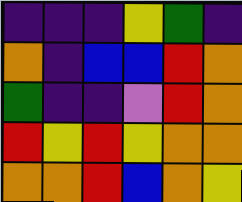[["indigo", "indigo", "indigo", "yellow", "green", "indigo"], ["orange", "indigo", "blue", "blue", "red", "orange"], ["green", "indigo", "indigo", "violet", "red", "orange"], ["red", "yellow", "red", "yellow", "orange", "orange"], ["orange", "orange", "red", "blue", "orange", "yellow"]]